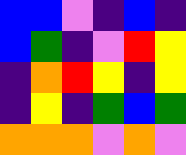[["blue", "blue", "violet", "indigo", "blue", "indigo"], ["blue", "green", "indigo", "violet", "red", "yellow"], ["indigo", "orange", "red", "yellow", "indigo", "yellow"], ["indigo", "yellow", "indigo", "green", "blue", "green"], ["orange", "orange", "orange", "violet", "orange", "violet"]]